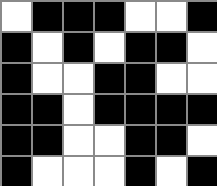[["white", "black", "black", "black", "white", "white", "black"], ["black", "white", "black", "white", "black", "black", "white"], ["black", "white", "white", "black", "black", "white", "white"], ["black", "black", "white", "black", "black", "black", "black"], ["black", "black", "white", "white", "black", "black", "white"], ["black", "white", "white", "white", "black", "white", "black"]]